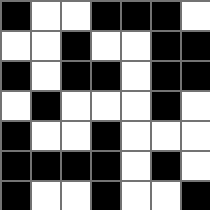[["black", "white", "white", "black", "black", "black", "white"], ["white", "white", "black", "white", "white", "black", "black"], ["black", "white", "black", "black", "white", "black", "black"], ["white", "black", "white", "white", "white", "black", "white"], ["black", "white", "white", "black", "white", "white", "white"], ["black", "black", "black", "black", "white", "black", "white"], ["black", "white", "white", "black", "white", "white", "black"]]